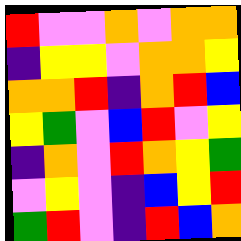[["red", "violet", "violet", "orange", "violet", "orange", "orange"], ["indigo", "yellow", "yellow", "violet", "orange", "orange", "yellow"], ["orange", "orange", "red", "indigo", "orange", "red", "blue"], ["yellow", "green", "violet", "blue", "red", "violet", "yellow"], ["indigo", "orange", "violet", "red", "orange", "yellow", "green"], ["violet", "yellow", "violet", "indigo", "blue", "yellow", "red"], ["green", "red", "violet", "indigo", "red", "blue", "orange"]]